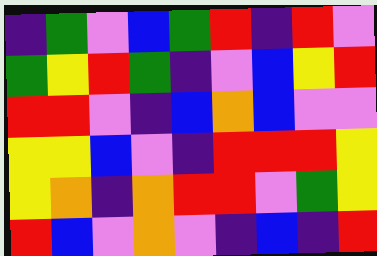[["indigo", "green", "violet", "blue", "green", "red", "indigo", "red", "violet"], ["green", "yellow", "red", "green", "indigo", "violet", "blue", "yellow", "red"], ["red", "red", "violet", "indigo", "blue", "orange", "blue", "violet", "violet"], ["yellow", "yellow", "blue", "violet", "indigo", "red", "red", "red", "yellow"], ["yellow", "orange", "indigo", "orange", "red", "red", "violet", "green", "yellow"], ["red", "blue", "violet", "orange", "violet", "indigo", "blue", "indigo", "red"]]